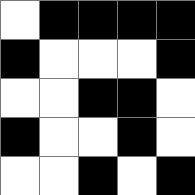[["white", "black", "black", "black", "black"], ["black", "white", "white", "white", "black"], ["white", "white", "black", "black", "white"], ["black", "white", "white", "black", "white"], ["white", "white", "black", "white", "black"]]